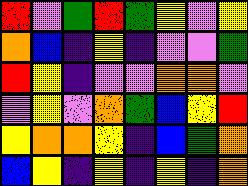[["red", "violet", "green", "red", "green", "yellow", "violet", "yellow"], ["orange", "blue", "indigo", "yellow", "indigo", "violet", "violet", "green"], ["red", "yellow", "indigo", "violet", "violet", "orange", "orange", "violet"], ["violet", "yellow", "violet", "orange", "green", "blue", "yellow", "red"], ["yellow", "orange", "orange", "yellow", "indigo", "blue", "green", "orange"], ["blue", "yellow", "indigo", "yellow", "indigo", "yellow", "indigo", "orange"]]